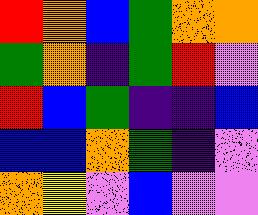[["red", "orange", "blue", "green", "orange", "orange"], ["green", "orange", "indigo", "green", "red", "violet"], ["red", "blue", "green", "indigo", "indigo", "blue"], ["blue", "blue", "orange", "green", "indigo", "violet"], ["orange", "yellow", "violet", "blue", "violet", "violet"]]